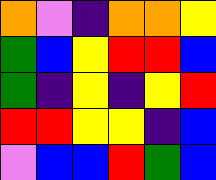[["orange", "violet", "indigo", "orange", "orange", "yellow"], ["green", "blue", "yellow", "red", "red", "blue"], ["green", "indigo", "yellow", "indigo", "yellow", "red"], ["red", "red", "yellow", "yellow", "indigo", "blue"], ["violet", "blue", "blue", "red", "green", "blue"]]